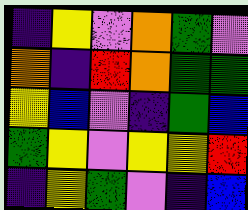[["indigo", "yellow", "violet", "orange", "green", "violet"], ["orange", "indigo", "red", "orange", "green", "green"], ["yellow", "blue", "violet", "indigo", "green", "blue"], ["green", "yellow", "violet", "yellow", "yellow", "red"], ["indigo", "yellow", "green", "violet", "indigo", "blue"]]